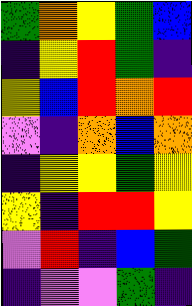[["green", "orange", "yellow", "green", "blue"], ["indigo", "yellow", "red", "green", "indigo"], ["yellow", "blue", "red", "orange", "red"], ["violet", "indigo", "orange", "blue", "orange"], ["indigo", "yellow", "yellow", "green", "yellow"], ["yellow", "indigo", "red", "red", "yellow"], ["violet", "red", "indigo", "blue", "green"], ["indigo", "violet", "violet", "green", "indigo"]]